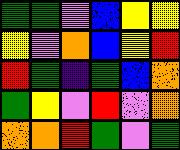[["green", "green", "violet", "blue", "yellow", "yellow"], ["yellow", "violet", "orange", "blue", "yellow", "red"], ["red", "green", "indigo", "green", "blue", "orange"], ["green", "yellow", "violet", "red", "violet", "orange"], ["orange", "orange", "red", "green", "violet", "green"]]